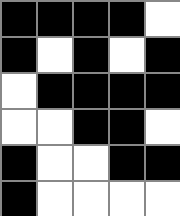[["black", "black", "black", "black", "white"], ["black", "white", "black", "white", "black"], ["white", "black", "black", "black", "black"], ["white", "white", "black", "black", "white"], ["black", "white", "white", "black", "black"], ["black", "white", "white", "white", "white"]]